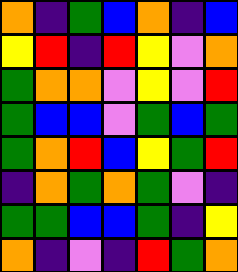[["orange", "indigo", "green", "blue", "orange", "indigo", "blue"], ["yellow", "red", "indigo", "red", "yellow", "violet", "orange"], ["green", "orange", "orange", "violet", "yellow", "violet", "red"], ["green", "blue", "blue", "violet", "green", "blue", "green"], ["green", "orange", "red", "blue", "yellow", "green", "red"], ["indigo", "orange", "green", "orange", "green", "violet", "indigo"], ["green", "green", "blue", "blue", "green", "indigo", "yellow"], ["orange", "indigo", "violet", "indigo", "red", "green", "orange"]]